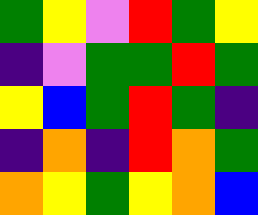[["green", "yellow", "violet", "red", "green", "yellow"], ["indigo", "violet", "green", "green", "red", "green"], ["yellow", "blue", "green", "red", "green", "indigo"], ["indigo", "orange", "indigo", "red", "orange", "green"], ["orange", "yellow", "green", "yellow", "orange", "blue"]]